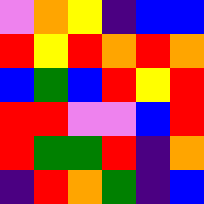[["violet", "orange", "yellow", "indigo", "blue", "blue"], ["red", "yellow", "red", "orange", "red", "orange"], ["blue", "green", "blue", "red", "yellow", "red"], ["red", "red", "violet", "violet", "blue", "red"], ["red", "green", "green", "red", "indigo", "orange"], ["indigo", "red", "orange", "green", "indigo", "blue"]]